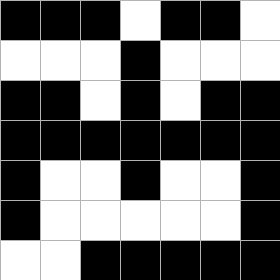[["black", "black", "black", "white", "black", "black", "white"], ["white", "white", "white", "black", "white", "white", "white"], ["black", "black", "white", "black", "white", "black", "black"], ["black", "black", "black", "black", "black", "black", "black"], ["black", "white", "white", "black", "white", "white", "black"], ["black", "white", "white", "white", "white", "white", "black"], ["white", "white", "black", "black", "black", "black", "black"]]